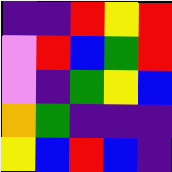[["indigo", "indigo", "red", "yellow", "red"], ["violet", "red", "blue", "green", "red"], ["violet", "indigo", "green", "yellow", "blue"], ["orange", "green", "indigo", "indigo", "indigo"], ["yellow", "blue", "red", "blue", "indigo"]]